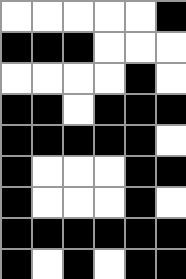[["white", "white", "white", "white", "white", "black"], ["black", "black", "black", "white", "white", "white"], ["white", "white", "white", "white", "black", "white"], ["black", "black", "white", "black", "black", "black"], ["black", "black", "black", "black", "black", "white"], ["black", "white", "white", "white", "black", "black"], ["black", "white", "white", "white", "black", "white"], ["black", "black", "black", "black", "black", "black"], ["black", "white", "black", "white", "black", "black"]]